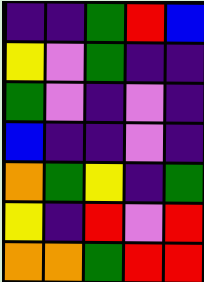[["indigo", "indigo", "green", "red", "blue"], ["yellow", "violet", "green", "indigo", "indigo"], ["green", "violet", "indigo", "violet", "indigo"], ["blue", "indigo", "indigo", "violet", "indigo"], ["orange", "green", "yellow", "indigo", "green"], ["yellow", "indigo", "red", "violet", "red"], ["orange", "orange", "green", "red", "red"]]